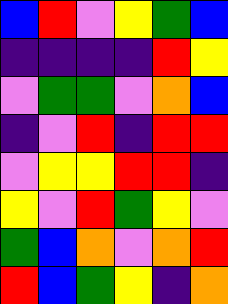[["blue", "red", "violet", "yellow", "green", "blue"], ["indigo", "indigo", "indigo", "indigo", "red", "yellow"], ["violet", "green", "green", "violet", "orange", "blue"], ["indigo", "violet", "red", "indigo", "red", "red"], ["violet", "yellow", "yellow", "red", "red", "indigo"], ["yellow", "violet", "red", "green", "yellow", "violet"], ["green", "blue", "orange", "violet", "orange", "red"], ["red", "blue", "green", "yellow", "indigo", "orange"]]